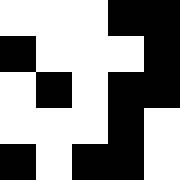[["white", "white", "white", "black", "black"], ["black", "white", "white", "white", "black"], ["white", "black", "white", "black", "black"], ["white", "white", "white", "black", "white"], ["black", "white", "black", "black", "white"]]